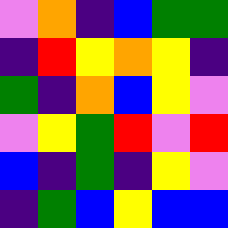[["violet", "orange", "indigo", "blue", "green", "green"], ["indigo", "red", "yellow", "orange", "yellow", "indigo"], ["green", "indigo", "orange", "blue", "yellow", "violet"], ["violet", "yellow", "green", "red", "violet", "red"], ["blue", "indigo", "green", "indigo", "yellow", "violet"], ["indigo", "green", "blue", "yellow", "blue", "blue"]]